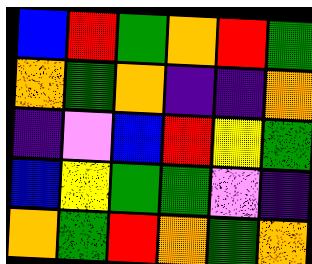[["blue", "red", "green", "orange", "red", "green"], ["orange", "green", "orange", "indigo", "indigo", "orange"], ["indigo", "violet", "blue", "red", "yellow", "green"], ["blue", "yellow", "green", "green", "violet", "indigo"], ["orange", "green", "red", "orange", "green", "orange"]]